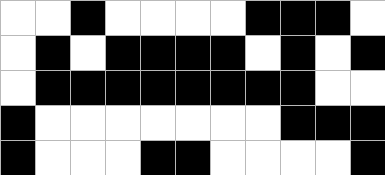[["white", "white", "black", "white", "white", "white", "white", "black", "black", "black", "white"], ["white", "black", "white", "black", "black", "black", "black", "white", "black", "white", "black"], ["white", "black", "black", "black", "black", "black", "black", "black", "black", "white", "white"], ["black", "white", "white", "white", "white", "white", "white", "white", "black", "black", "black"], ["black", "white", "white", "white", "black", "black", "white", "white", "white", "white", "black"]]